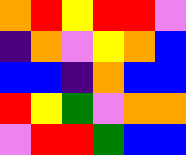[["orange", "red", "yellow", "red", "red", "violet"], ["indigo", "orange", "violet", "yellow", "orange", "blue"], ["blue", "blue", "indigo", "orange", "blue", "blue"], ["red", "yellow", "green", "violet", "orange", "orange"], ["violet", "red", "red", "green", "blue", "blue"]]